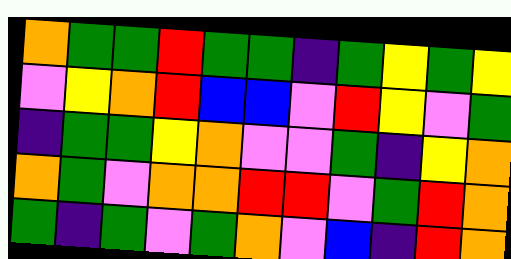[["orange", "green", "green", "red", "green", "green", "indigo", "green", "yellow", "green", "yellow"], ["violet", "yellow", "orange", "red", "blue", "blue", "violet", "red", "yellow", "violet", "green"], ["indigo", "green", "green", "yellow", "orange", "violet", "violet", "green", "indigo", "yellow", "orange"], ["orange", "green", "violet", "orange", "orange", "red", "red", "violet", "green", "red", "orange"], ["green", "indigo", "green", "violet", "green", "orange", "violet", "blue", "indigo", "red", "orange"]]